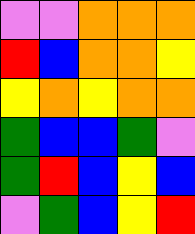[["violet", "violet", "orange", "orange", "orange"], ["red", "blue", "orange", "orange", "yellow"], ["yellow", "orange", "yellow", "orange", "orange"], ["green", "blue", "blue", "green", "violet"], ["green", "red", "blue", "yellow", "blue"], ["violet", "green", "blue", "yellow", "red"]]